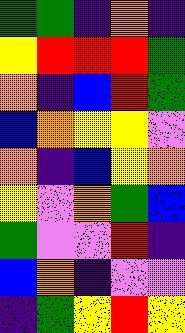[["green", "green", "indigo", "orange", "indigo"], ["yellow", "red", "red", "red", "green"], ["orange", "indigo", "blue", "red", "green"], ["blue", "orange", "yellow", "yellow", "violet"], ["orange", "indigo", "blue", "yellow", "orange"], ["yellow", "violet", "orange", "green", "blue"], ["green", "violet", "violet", "red", "indigo"], ["blue", "orange", "indigo", "violet", "violet"], ["indigo", "green", "yellow", "red", "yellow"]]